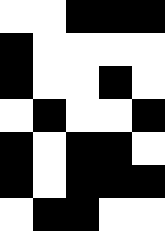[["white", "white", "black", "black", "black"], ["black", "white", "white", "white", "white"], ["black", "white", "white", "black", "white"], ["white", "black", "white", "white", "black"], ["black", "white", "black", "black", "white"], ["black", "white", "black", "black", "black"], ["white", "black", "black", "white", "white"]]